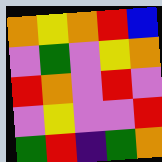[["orange", "yellow", "orange", "red", "blue"], ["violet", "green", "violet", "yellow", "orange"], ["red", "orange", "violet", "red", "violet"], ["violet", "yellow", "violet", "violet", "red"], ["green", "red", "indigo", "green", "orange"]]